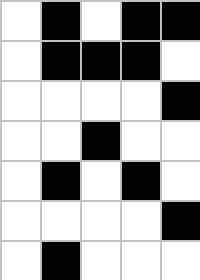[["white", "black", "white", "black", "black"], ["white", "black", "black", "black", "white"], ["white", "white", "white", "white", "black"], ["white", "white", "black", "white", "white"], ["white", "black", "white", "black", "white"], ["white", "white", "white", "white", "black"], ["white", "black", "white", "white", "white"]]